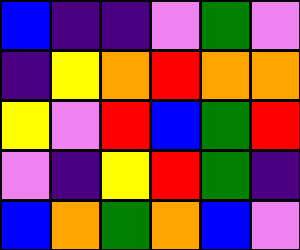[["blue", "indigo", "indigo", "violet", "green", "violet"], ["indigo", "yellow", "orange", "red", "orange", "orange"], ["yellow", "violet", "red", "blue", "green", "red"], ["violet", "indigo", "yellow", "red", "green", "indigo"], ["blue", "orange", "green", "orange", "blue", "violet"]]